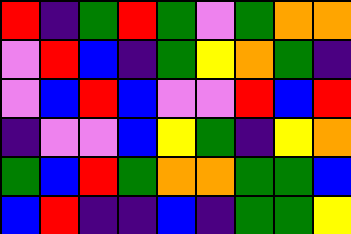[["red", "indigo", "green", "red", "green", "violet", "green", "orange", "orange"], ["violet", "red", "blue", "indigo", "green", "yellow", "orange", "green", "indigo"], ["violet", "blue", "red", "blue", "violet", "violet", "red", "blue", "red"], ["indigo", "violet", "violet", "blue", "yellow", "green", "indigo", "yellow", "orange"], ["green", "blue", "red", "green", "orange", "orange", "green", "green", "blue"], ["blue", "red", "indigo", "indigo", "blue", "indigo", "green", "green", "yellow"]]